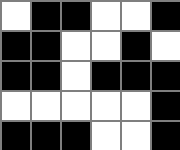[["white", "black", "black", "white", "white", "black"], ["black", "black", "white", "white", "black", "white"], ["black", "black", "white", "black", "black", "black"], ["white", "white", "white", "white", "white", "black"], ["black", "black", "black", "white", "white", "black"]]